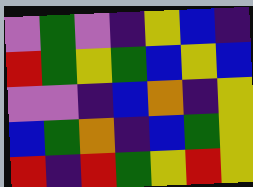[["violet", "green", "violet", "indigo", "yellow", "blue", "indigo"], ["red", "green", "yellow", "green", "blue", "yellow", "blue"], ["violet", "violet", "indigo", "blue", "orange", "indigo", "yellow"], ["blue", "green", "orange", "indigo", "blue", "green", "yellow"], ["red", "indigo", "red", "green", "yellow", "red", "yellow"]]